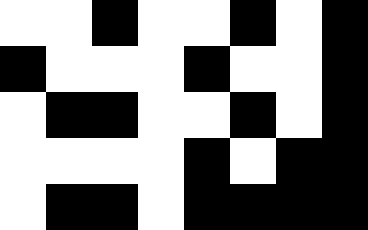[["white", "white", "black", "white", "white", "black", "white", "black"], ["black", "white", "white", "white", "black", "white", "white", "black"], ["white", "black", "black", "white", "white", "black", "white", "black"], ["white", "white", "white", "white", "black", "white", "black", "black"], ["white", "black", "black", "white", "black", "black", "black", "black"]]